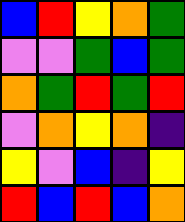[["blue", "red", "yellow", "orange", "green"], ["violet", "violet", "green", "blue", "green"], ["orange", "green", "red", "green", "red"], ["violet", "orange", "yellow", "orange", "indigo"], ["yellow", "violet", "blue", "indigo", "yellow"], ["red", "blue", "red", "blue", "orange"]]